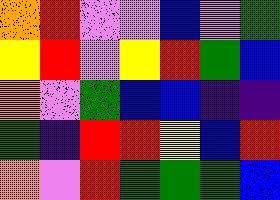[["orange", "red", "violet", "violet", "blue", "violet", "green"], ["yellow", "red", "violet", "yellow", "red", "green", "blue"], ["orange", "violet", "green", "blue", "blue", "indigo", "indigo"], ["green", "indigo", "red", "red", "yellow", "blue", "red"], ["orange", "violet", "red", "green", "green", "green", "blue"]]